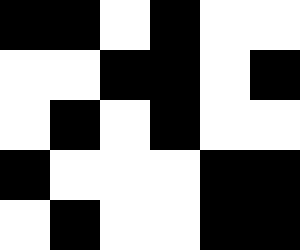[["black", "black", "white", "black", "white", "white"], ["white", "white", "black", "black", "white", "black"], ["white", "black", "white", "black", "white", "white"], ["black", "white", "white", "white", "black", "black"], ["white", "black", "white", "white", "black", "black"]]